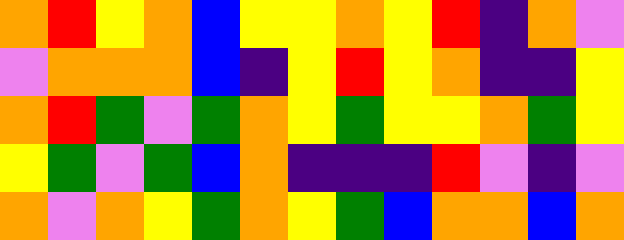[["orange", "red", "yellow", "orange", "blue", "yellow", "yellow", "orange", "yellow", "red", "indigo", "orange", "violet"], ["violet", "orange", "orange", "orange", "blue", "indigo", "yellow", "red", "yellow", "orange", "indigo", "indigo", "yellow"], ["orange", "red", "green", "violet", "green", "orange", "yellow", "green", "yellow", "yellow", "orange", "green", "yellow"], ["yellow", "green", "violet", "green", "blue", "orange", "indigo", "indigo", "indigo", "red", "violet", "indigo", "violet"], ["orange", "violet", "orange", "yellow", "green", "orange", "yellow", "green", "blue", "orange", "orange", "blue", "orange"]]